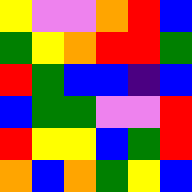[["yellow", "violet", "violet", "orange", "red", "blue"], ["green", "yellow", "orange", "red", "red", "green"], ["red", "green", "blue", "blue", "indigo", "blue"], ["blue", "green", "green", "violet", "violet", "red"], ["red", "yellow", "yellow", "blue", "green", "red"], ["orange", "blue", "orange", "green", "yellow", "blue"]]